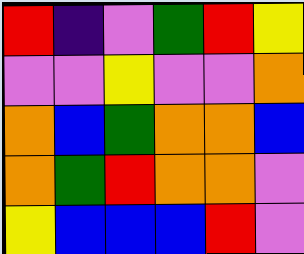[["red", "indigo", "violet", "green", "red", "yellow"], ["violet", "violet", "yellow", "violet", "violet", "orange"], ["orange", "blue", "green", "orange", "orange", "blue"], ["orange", "green", "red", "orange", "orange", "violet"], ["yellow", "blue", "blue", "blue", "red", "violet"]]